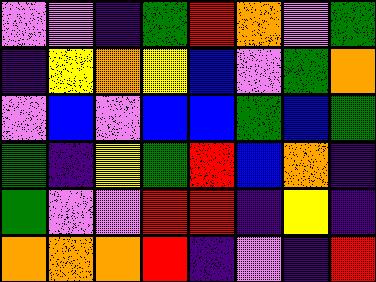[["violet", "violet", "indigo", "green", "red", "orange", "violet", "green"], ["indigo", "yellow", "orange", "yellow", "blue", "violet", "green", "orange"], ["violet", "blue", "violet", "blue", "blue", "green", "blue", "green"], ["green", "indigo", "yellow", "green", "red", "blue", "orange", "indigo"], ["green", "violet", "violet", "red", "red", "indigo", "yellow", "indigo"], ["orange", "orange", "orange", "red", "indigo", "violet", "indigo", "red"]]